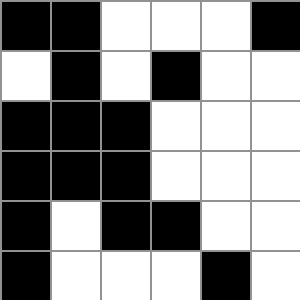[["black", "black", "white", "white", "white", "black"], ["white", "black", "white", "black", "white", "white"], ["black", "black", "black", "white", "white", "white"], ["black", "black", "black", "white", "white", "white"], ["black", "white", "black", "black", "white", "white"], ["black", "white", "white", "white", "black", "white"]]